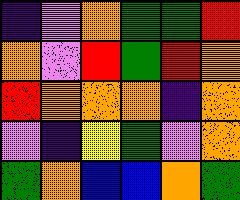[["indigo", "violet", "orange", "green", "green", "red"], ["orange", "violet", "red", "green", "red", "orange"], ["red", "orange", "orange", "orange", "indigo", "orange"], ["violet", "indigo", "yellow", "green", "violet", "orange"], ["green", "orange", "blue", "blue", "orange", "green"]]